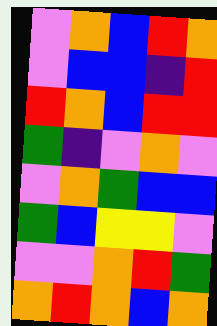[["violet", "orange", "blue", "red", "orange"], ["violet", "blue", "blue", "indigo", "red"], ["red", "orange", "blue", "red", "red"], ["green", "indigo", "violet", "orange", "violet"], ["violet", "orange", "green", "blue", "blue"], ["green", "blue", "yellow", "yellow", "violet"], ["violet", "violet", "orange", "red", "green"], ["orange", "red", "orange", "blue", "orange"]]